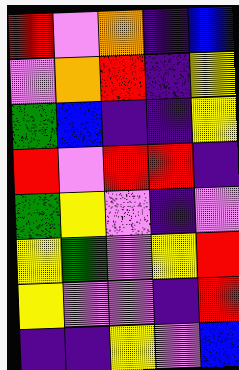[["red", "violet", "orange", "indigo", "blue"], ["violet", "orange", "red", "indigo", "yellow"], ["green", "blue", "indigo", "indigo", "yellow"], ["red", "violet", "red", "red", "indigo"], ["green", "yellow", "violet", "indigo", "violet"], ["yellow", "green", "violet", "yellow", "red"], ["yellow", "violet", "violet", "indigo", "red"], ["indigo", "indigo", "yellow", "violet", "blue"]]